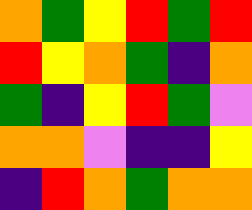[["orange", "green", "yellow", "red", "green", "red"], ["red", "yellow", "orange", "green", "indigo", "orange"], ["green", "indigo", "yellow", "red", "green", "violet"], ["orange", "orange", "violet", "indigo", "indigo", "yellow"], ["indigo", "red", "orange", "green", "orange", "orange"]]